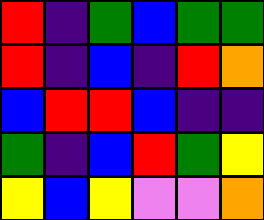[["red", "indigo", "green", "blue", "green", "green"], ["red", "indigo", "blue", "indigo", "red", "orange"], ["blue", "red", "red", "blue", "indigo", "indigo"], ["green", "indigo", "blue", "red", "green", "yellow"], ["yellow", "blue", "yellow", "violet", "violet", "orange"]]